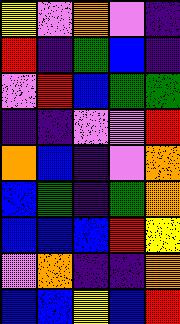[["yellow", "violet", "orange", "violet", "indigo"], ["red", "indigo", "green", "blue", "indigo"], ["violet", "red", "blue", "green", "green"], ["indigo", "indigo", "violet", "violet", "red"], ["orange", "blue", "indigo", "violet", "orange"], ["blue", "green", "indigo", "green", "orange"], ["blue", "blue", "blue", "red", "yellow"], ["violet", "orange", "indigo", "indigo", "orange"], ["blue", "blue", "yellow", "blue", "red"]]